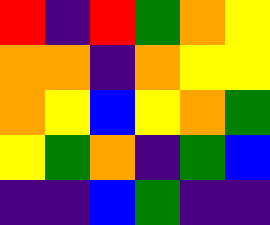[["red", "indigo", "red", "green", "orange", "yellow"], ["orange", "orange", "indigo", "orange", "yellow", "yellow"], ["orange", "yellow", "blue", "yellow", "orange", "green"], ["yellow", "green", "orange", "indigo", "green", "blue"], ["indigo", "indigo", "blue", "green", "indigo", "indigo"]]